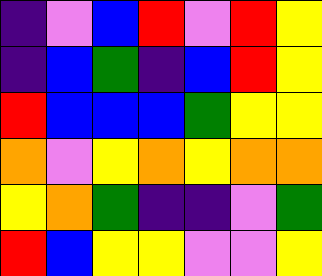[["indigo", "violet", "blue", "red", "violet", "red", "yellow"], ["indigo", "blue", "green", "indigo", "blue", "red", "yellow"], ["red", "blue", "blue", "blue", "green", "yellow", "yellow"], ["orange", "violet", "yellow", "orange", "yellow", "orange", "orange"], ["yellow", "orange", "green", "indigo", "indigo", "violet", "green"], ["red", "blue", "yellow", "yellow", "violet", "violet", "yellow"]]